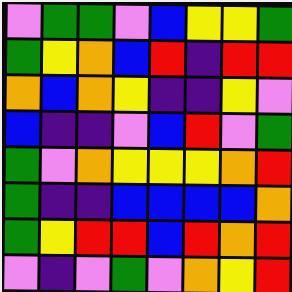[["violet", "green", "green", "violet", "blue", "yellow", "yellow", "green"], ["green", "yellow", "orange", "blue", "red", "indigo", "red", "red"], ["orange", "blue", "orange", "yellow", "indigo", "indigo", "yellow", "violet"], ["blue", "indigo", "indigo", "violet", "blue", "red", "violet", "green"], ["green", "violet", "orange", "yellow", "yellow", "yellow", "orange", "red"], ["green", "indigo", "indigo", "blue", "blue", "blue", "blue", "orange"], ["green", "yellow", "red", "red", "blue", "red", "orange", "red"], ["violet", "indigo", "violet", "green", "violet", "orange", "yellow", "red"]]